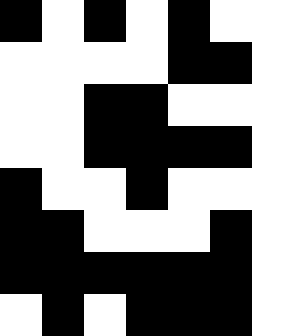[["black", "white", "black", "white", "black", "white", "white"], ["white", "white", "white", "white", "black", "black", "white"], ["white", "white", "black", "black", "white", "white", "white"], ["white", "white", "black", "black", "black", "black", "white"], ["black", "white", "white", "black", "white", "white", "white"], ["black", "black", "white", "white", "white", "black", "white"], ["black", "black", "black", "black", "black", "black", "white"], ["white", "black", "white", "black", "black", "black", "white"]]